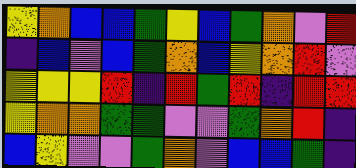[["yellow", "orange", "blue", "blue", "green", "yellow", "blue", "green", "orange", "violet", "red"], ["indigo", "blue", "violet", "blue", "green", "orange", "blue", "yellow", "orange", "red", "violet"], ["yellow", "yellow", "yellow", "red", "indigo", "red", "green", "red", "indigo", "red", "red"], ["yellow", "orange", "orange", "green", "green", "violet", "violet", "green", "orange", "red", "indigo"], ["blue", "yellow", "violet", "violet", "green", "orange", "violet", "blue", "blue", "green", "indigo"]]